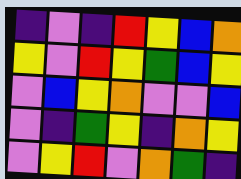[["indigo", "violet", "indigo", "red", "yellow", "blue", "orange"], ["yellow", "violet", "red", "yellow", "green", "blue", "yellow"], ["violet", "blue", "yellow", "orange", "violet", "violet", "blue"], ["violet", "indigo", "green", "yellow", "indigo", "orange", "yellow"], ["violet", "yellow", "red", "violet", "orange", "green", "indigo"]]